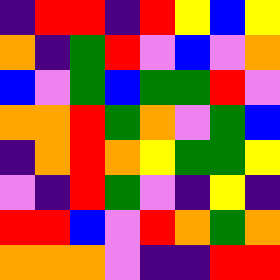[["indigo", "red", "red", "indigo", "red", "yellow", "blue", "yellow"], ["orange", "indigo", "green", "red", "violet", "blue", "violet", "orange"], ["blue", "violet", "green", "blue", "green", "green", "red", "violet"], ["orange", "orange", "red", "green", "orange", "violet", "green", "blue"], ["indigo", "orange", "red", "orange", "yellow", "green", "green", "yellow"], ["violet", "indigo", "red", "green", "violet", "indigo", "yellow", "indigo"], ["red", "red", "blue", "violet", "red", "orange", "green", "orange"], ["orange", "orange", "orange", "violet", "indigo", "indigo", "red", "red"]]